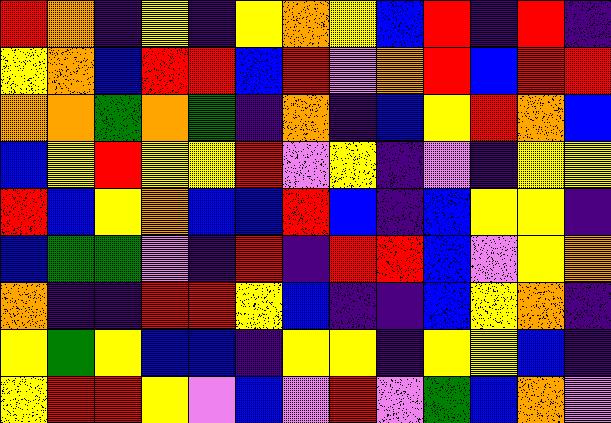[["red", "orange", "indigo", "yellow", "indigo", "yellow", "orange", "yellow", "blue", "red", "indigo", "red", "indigo"], ["yellow", "orange", "blue", "red", "red", "blue", "red", "violet", "orange", "red", "blue", "red", "red"], ["orange", "orange", "green", "orange", "green", "indigo", "orange", "indigo", "blue", "yellow", "red", "orange", "blue"], ["blue", "yellow", "red", "yellow", "yellow", "red", "violet", "yellow", "indigo", "violet", "indigo", "yellow", "yellow"], ["red", "blue", "yellow", "orange", "blue", "blue", "red", "blue", "indigo", "blue", "yellow", "yellow", "indigo"], ["blue", "green", "green", "violet", "indigo", "red", "indigo", "red", "red", "blue", "violet", "yellow", "orange"], ["orange", "indigo", "indigo", "red", "red", "yellow", "blue", "indigo", "indigo", "blue", "yellow", "orange", "indigo"], ["yellow", "green", "yellow", "blue", "blue", "indigo", "yellow", "yellow", "indigo", "yellow", "yellow", "blue", "indigo"], ["yellow", "red", "red", "yellow", "violet", "blue", "violet", "red", "violet", "green", "blue", "orange", "violet"]]